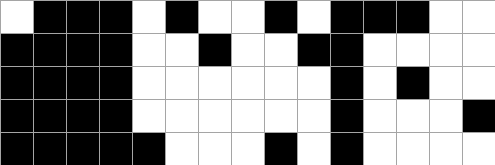[["white", "black", "black", "black", "white", "black", "white", "white", "black", "white", "black", "black", "black", "white", "white"], ["black", "black", "black", "black", "white", "white", "black", "white", "white", "black", "black", "white", "white", "white", "white"], ["black", "black", "black", "black", "white", "white", "white", "white", "white", "white", "black", "white", "black", "white", "white"], ["black", "black", "black", "black", "white", "white", "white", "white", "white", "white", "black", "white", "white", "white", "black"], ["black", "black", "black", "black", "black", "white", "white", "white", "black", "white", "black", "white", "white", "white", "white"]]